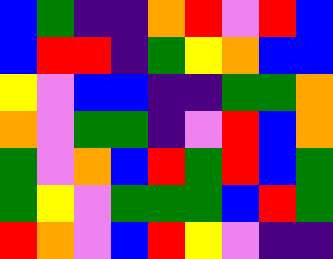[["blue", "green", "indigo", "indigo", "orange", "red", "violet", "red", "blue"], ["blue", "red", "red", "indigo", "green", "yellow", "orange", "blue", "blue"], ["yellow", "violet", "blue", "blue", "indigo", "indigo", "green", "green", "orange"], ["orange", "violet", "green", "green", "indigo", "violet", "red", "blue", "orange"], ["green", "violet", "orange", "blue", "red", "green", "red", "blue", "green"], ["green", "yellow", "violet", "green", "green", "green", "blue", "red", "green"], ["red", "orange", "violet", "blue", "red", "yellow", "violet", "indigo", "indigo"]]